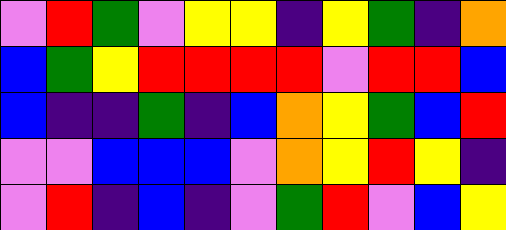[["violet", "red", "green", "violet", "yellow", "yellow", "indigo", "yellow", "green", "indigo", "orange"], ["blue", "green", "yellow", "red", "red", "red", "red", "violet", "red", "red", "blue"], ["blue", "indigo", "indigo", "green", "indigo", "blue", "orange", "yellow", "green", "blue", "red"], ["violet", "violet", "blue", "blue", "blue", "violet", "orange", "yellow", "red", "yellow", "indigo"], ["violet", "red", "indigo", "blue", "indigo", "violet", "green", "red", "violet", "blue", "yellow"]]